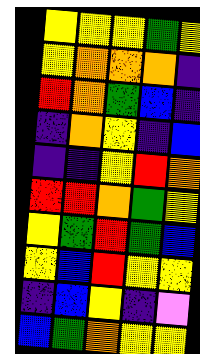[["yellow", "yellow", "yellow", "green", "yellow"], ["yellow", "orange", "orange", "orange", "indigo"], ["red", "orange", "green", "blue", "indigo"], ["indigo", "orange", "yellow", "indigo", "blue"], ["indigo", "indigo", "yellow", "red", "orange"], ["red", "red", "orange", "green", "yellow"], ["yellow", "green", "red", "green", "blue"], ["yellow", "blue", "red", "yellow", "yellow"], ["indigo", "blue", "yellow", "indigo", "violet"], ["blue", "green", "orange", "yellow", "yellow"]]